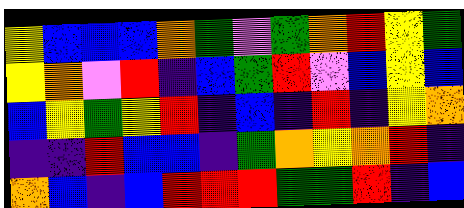[["yellow", "blue", "blue", "blue", "orange", "green", "violet", "green", "orange", "red", "yellow", "green"], ["yellow", "orange", "violet", "red", "indigo", "blue", "green", "red", "violet", "blue", "yellow", "blue"], ["blue", "yellow", "green", "yellow", "red", "indigo", "blue", "indigo", "red", "indigo", "yellow", "orange"], ["indigo", "indigo", "red", "blue", "blue", "indigo", "green", "orange", "yellow", "orange", "red", "indigo"], ["orange", "blue", "indigo", "blue", "red", "red", "red", "green", "green", "red", "indigo", "blue"]]